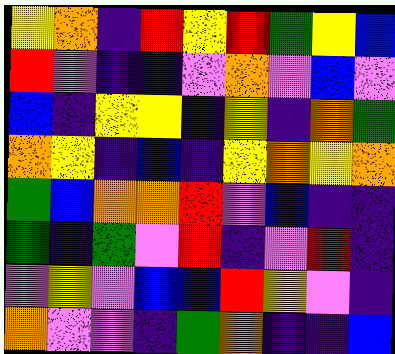[["yellow", "orange", "indigo", "red", "yellow", "red", "green", "yellow", "blue"], ["red", "violet", "indigo", "indigo", "violet", "orange", "violet", "blue", "violet"], ["blue", "indigo", "yellow", "yellow", "indigo", "yellow", "indigo", "orange", "green"], ["orange", "yellow", "indigo", "blue", "indigo", "yellow", "orange", "yellow", "orange"], ["green", "blue", "orange", "orange", "red", "violet", "blue", "indigo", "indigo"], ["green", "indigo", "green", "violet", "red", "indigo", "violet", "red", "indigo"], ["violet", "yellow", "violet", "blue", "blue", "red", "yellow", "violet", "indigo"], ["orange", "violet", "violet", "indigo", "green", "orange", "indigo", "indigo", "blue"]]